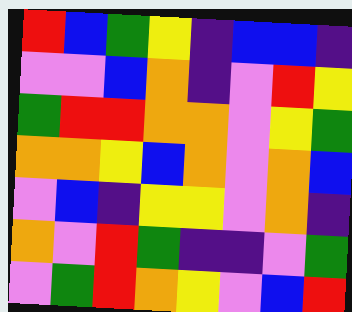[["red", "blue", "green", "yellow", "indigo", "blue", "blue", "indigo"], ["violet", "violet", "blue", "orange", "indigo", "violet", "red", "yellow"], ["green", "red", "red", "orange", "orange", "violet", "yellow", "green"], ["orange", "orange", "yellow", "blue", "orange", "violet", "orange", "blue"], ["violet", "blue", "indigo", "yellow", "yellow", "violet", "orange", "indigo"], ["orange", "violet", "red", "green", "indigo", "indigo", "violet", "green"], ["violet", "green", "red", "orange", "yellow", "violet", "blue", "red"]]